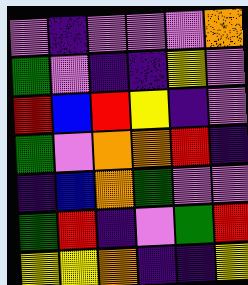[["violet", "indigo", "violet", "violet", "violet", "orange"], ["green", "violet", "indigo", "indigo", "yellow", "violet"], ["red", "blue", "red", "yellow", "indigo", "violet"], ["green", "violet", "orange", "orange", "red", "indigo"], ["indigo", "blue", "orange", "green", "violet", "violet"], ["green", "red", "indigo", "violet", "green", "red"], ["yellow", "yellow", "orange", "indigo", "indigo", "yellow"]]